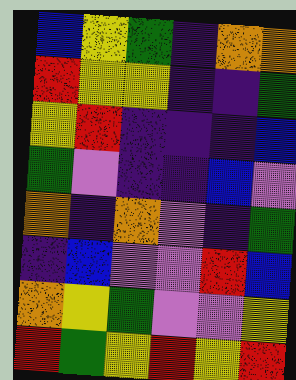[["blue", "yellow", "green", "indigo", "orange", "orange"], ["red", "yellow", "yellow", "indigo", "indigo", "green"], ["yellow", "red", "indigo", "indigo", "indigo", "blue"], ["green", "violet", "indigo", "indigo", "blue", "violet"], ["orange", "indigo", "orange", "violet", "indigo", "green"], ["indigo", "blue", "violet", "violet", "red", "blue"], ["orange", "yellow", "green", "violet", "violet", "yellow"], ["red", "green", "yellow", "red", "yellow", "red"]]